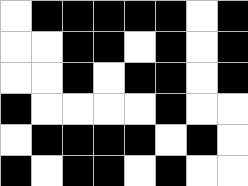[["white", "black", "black", "black", "black", "black", "white", "black"], ["white", "white", "black", "black", "white", "black", "white", "black"], ["white", "white", "black", "white", "black", "black", "white", "black"], ["black", "white", "white", "white", "white", "black", "white", "white"], ["white", "black", "black", "black", "black", "white", "black", "white"], ["black", "white", "black", "black", "white", "black", "white", "white"]]